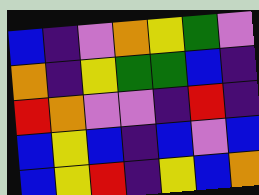[["blue", "indigo", "violet", "orange", "yellow", "green", "violet"], ["orange", "indigo", "yellow", "green", "green", "blue", "indigo"], ["red", "orange", "violet", "violet", "indigo", "red", "indigo"], ["blue", "yellow", "blue", "indigo", "blue", "violet", "blue"], ["blue", "yellow", "red", "indigo", "yellow", "blue", "orange"]]